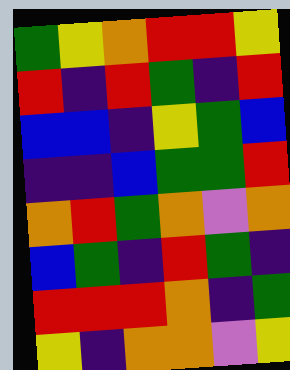[["green", "yellow", "orange", "red", "red", "yellow"], ["red", "indigo", "red", "green", "indigo", "red"], ["blue", "blue", "indigo", "yellow", "green", "blue"], ["indigo", "indigo", "blue", "green", "green", "red"], ["orange", "red", "green", "orange", "violet", "orange"], ["blue", "green", "indigo", "red", "green", "indigo"], ["red", "red", "red", "orange", "indigo", "green"], ["yellow", "indigo", "orange", "orange", "violet", "yellow"]]